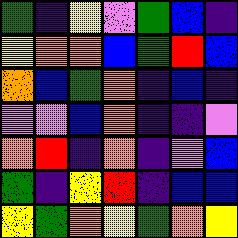[["green", "indigo", "yellow", "violet", "green", "blue", "indigo"], ["yellow", "orange", "orange", "blue", "green", "red", "blue"], ["orange", "blue", "green", "orange", "indigo", "blue", "indigo"], ["violet", "violet", "blue", "orange", "indigo", "indigo", "violet"], ["orange", "red", "indigo", "orange", "indigo", "violet", "blue"], ["green", "indigo", "yellow", "red", "indigo", "blue", "blue"], ["yellow", "green", "orange", "yellow", "green", "orange", "yellow"]]